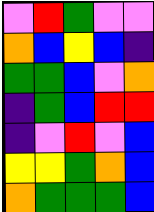[["violet", "red", "green", "violet", "violet"], ["orange", "blue", "yellow", "blue", "indigo"], ["green", "green", "blue", "violet", "orange"], ["indigo", "green", "blue", "red", "red"], ["indigo", "violet", "red", "violet", "blue"], ["yellow", "yellow", "green", "orange", "blue"], ["orange", "green", "green", "green", "blue"]]